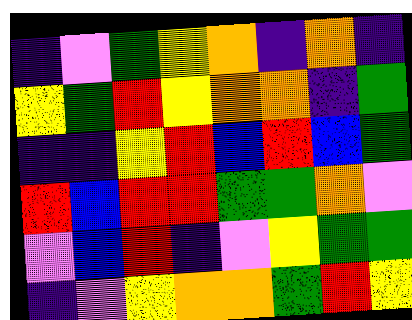[["indigo", "violet", "green", "yellow", "orange", "indigo", "orange", "indigo"], ["yellow", "green", "red", "yellow", "orange", "orange", "indigo", "green"], ["indigo", "indigo", "yellow", "red", "blue", "red", "blue", "green"], ["red", "blue", "red", "red", "green", "green", "orange", "violet"], ["violet", "blue", "red", "indigo", "violet", "yellow", "green", "green"], ["indigo", "violet", "yellow", "orange", "orange", "green", "red", "yellow"]]